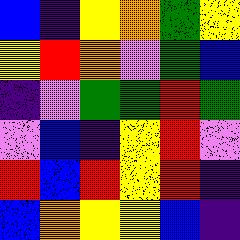[["blue", "indigo", "yellow", "orange", "green", "yellow"], ["yellow", "red", "orange", "violet", "green", "blue"], ["indigo", "violet", "green", "green", "red", "green"], ["violet", "blue", "indigo", "yellow", "red", "violet"], ["red", "blue", "red", "yellow", "red", "indigo"], ["blue", "orange", "yellow", "yellow", "blue", "indigo"]]